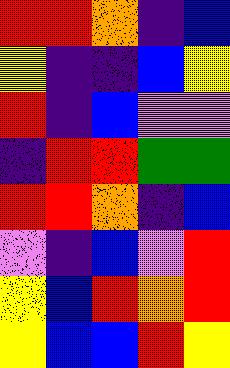[["red", "red", "orange", "indigo", "blue"], ["yellow", "indigo", "indigo", "blue", "yellow"], ["red", "indigo", "blue", "violet", "violet"], ["indigo", "red", "red", "green", "green"], ["red", "red", "orange", "indigo", "blue"], ["violet", "indigo", "blue", "violet", "red"], ["yellow", "blue", "red", "orange", "red"], ["yellow", "blue", "blue", "red", "yellow"]]